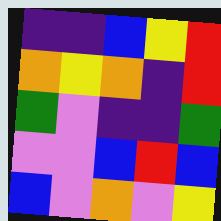[["indigo", "indigo", "blue", "yellow", "red"], ["orange", "yellow", "orange", "indigo", "red"], ["green", "violet", "indigo", "indigo", "green"], ["violet", "violet", "blue", "red", "blue"], ["blue", "violet", "orange", "violet", "yellow"]]